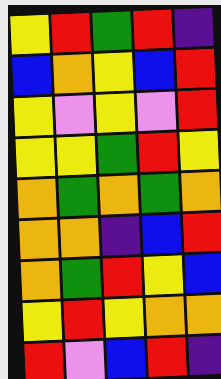[["yellow", "red", "green", "red", "indigo"], ["blue", "orange", "yellow", "blue", "red"], ["yellow", "violet", "yellow", "violet", "red"], ["yellow", "yellow", "green", "red", "yellow"], ["orange", "green", "orange", "green", "orange"], ["orange", "orange", "indigo", "blue", "red"], ["orange", "green", "red", "yellow", "blue"], ["yellow", "red", "yellow", "orange", "orange"], ["red", "violet", "blue", "red", "indigo"]]